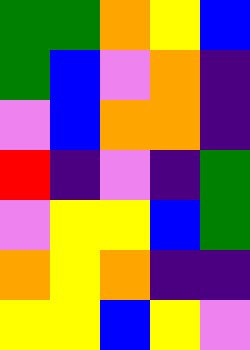[["green", "green", "orange", "yellow", "blue"], ["green", "blue", "violet", "orange", "indigo"], ["violet", "blue", "orange", "orange", "indigo"], ["red", "indigo", "violet", "indigo", "green"], ["violet", "yellow", "yellow", "blue", "green"], ["orange", "yellow", "orange", "indigo", "indigo"], ["yellow", "yellow", "blue", "yellow", "violet"]]